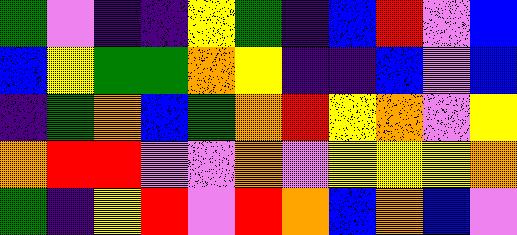[["green", "violet", "indigo", "indigo", "yellow", "green", "indigo", "blue", "red", "violet", "blue"], ["blue", "yellow", "green", "green", "orange", "yellow", "indigo", "indigo", "blue", "violet", "blue"], ["indigo", "green", "orange", "blue", "green", "orange", "red", "yellow", "orange", "violet", "yellow"], ["orange", "red", "red", "violet", "violet", "orange", "violet", "yellow", "yellow", "yellow", "orange"], ["green", "indigo", "yellow", "red", "violet", "red", "orange", "blue", "orange", "blue", "violet"]]